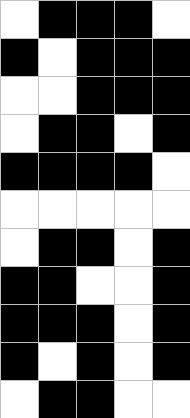[["white", "black", "black", "black", "white"], ["black", "white", "black", "black", "black"], ["white", "white", "black", "black", "black"], ["white", "black", "black", "white", "black"], ["black", "black", "black", "black", "white"], ["white", "white", "white", "white", "white"], ["white", "black", "black", "white", "black"], ["black", "black", "white", "white", "black"], ["black", "black", "black", "white", "black"], ["black", "white", "black", "white", "black"], ["white", "black", "black", "white", "white"]]